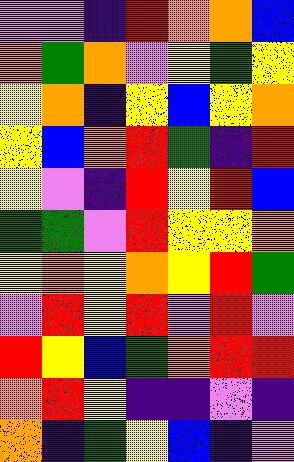[["violet", "violet", "indigo", "red", "orange", "orange", "blue"], ["orange", "green", "orange", "violet", "yellow", "green", "yellow"], ["yellow", "orange", "indigo", "yellow", "blue", "yellow", "orange"], ["yellow", "blue", "orange", "red", "green", "indigo", "red"], ["yellow", "violet", "indigo", "red", "yellow", "red", "blue"], ["green", "green", "violet", "red", "yellow", "yellow", "orange"], ["yellow", "orange", "yellow", "orange", "yellow", "red", "green"], ["violet", "red", "yellow", "red", "violet", "red", "violet"], ["red", "yellow", "blue", "green", "orange", "red", "red"], ["orange", "red", "yellow", "indigo", "indigo", "violet", "indigo"], ["orange", "indigo", "green", "yellow", "blue", "indigo", "violet"]]